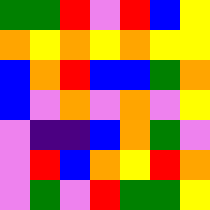[["green", "green", "red", "violet", "red", "blue", "yellow"], ["orange", "yellow", "orange", "yellow", "orange", "yellow", "yellow"], ["blue", "orange", "red", "blue", "blue", "green", "orange"], ["blue", "violet", "orange", "violet", "orange", "violet", "yellow"], ["violet", "indigo", "indigo", "blue", "orange", "green", "violet"], ["violet", "red", "blue", "orange", "yellow", "red", "orange"], ["violet", "green", "violet", "red", "green", "green", "yellow"]]